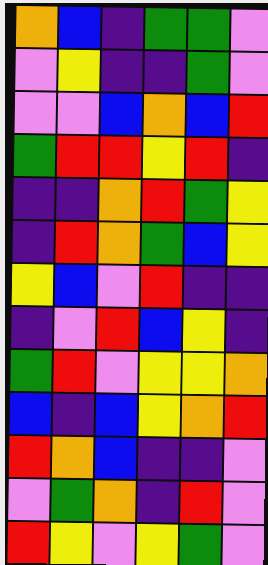[["orange", "blue", "indigo", "green", "green", "violet"], ["violet", "yellow", "indigo", "indigo", "green", "violet"], ["violet", "violet", "blue", "orange", "blue", "red"], ["green", "red", "red", "yellow", "red", "indigo"], ["indigo", "indigo", "orange", "red", "green", "yellow"], ["indigo", "red", "orange", "green", "blue", "yellow"], ["yellow", "blue", "violet", "red", "indigo", "indigo"], ["indigo", "violet", "red", "blue", "yellow", "indigo"], ["green", "red", "violet", "yellow", "yellow", "orange"], ["blue", "indigo", "blue", "yellow", "orange", "red"], ["red", "orange", "blue", "indigo", "indigo", "violet"], ["violet", "green", "orange", "indigo", "red", "violet"], ["red", "yellow", "violet", "yellow", "green", "violet"]]